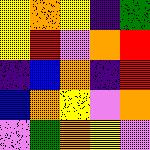[["yellow", "orange", "yellow", "indigo", "green"], ["yellow", "red", "violet", "orange", "red"], ["indigo", "blue", "orange", "indigo", "red"], ["blue", "orange", "yellow", "violet", "orange"], ["violet", "green", "orange", "yellow", "violet"]]